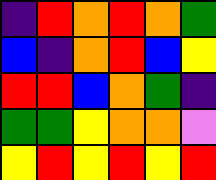[["indigo", "red", "orange", "red", "orange", "green"], ["blue", "indigo", "orange", "red", "blue", "yellow"], ["red", "red", "blue", "orange", "green", "indigo"], ["green", "green", "yellow", "orange", "orange", "violet"], ["yellow", "red", "yellow", "red", "yellow", "red"]]